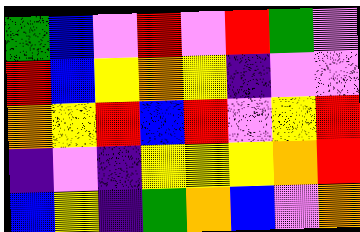[["green", "blue", "violet", "red", "violet", "red", "green", "violet"], ["red", "blue", "yellow", "orange", "yellow", "indigo", "violet", "violet"], ["orange", "yellow", "red", "blue", "red", "violet", "yellow", "red"], ["indigo", "violet", "indigo", "yellow", "yellow", "yellow", "orange", "red"], ["blue", "yellow", "indigo", "green", "orange", "blue", "violet", "orange"]]